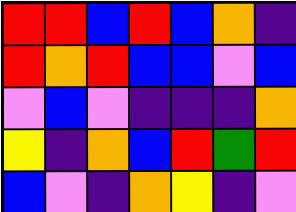[["red", "red", "blue", "red", "blue", "orange", "indigo"], ["red", "orange", "red", "blue", "blue", "violet", "blue"], ["violet", "blue", "violet", "indigo", "indigo", "indigo", "orange"], ["yellow", "indigo", "orange", "blue", "red", "green", "red"], ["blue", "violet", "indigo", "orange", "yellow", "indigo", "violet"]]